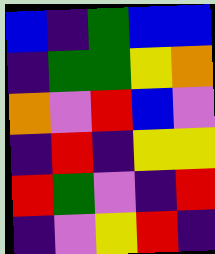[["blue", "indigo", "green", "blue", "blue"], ["indigo", "green", "green", "yellow", "orange"], ["orange", "violet", "red", "blue", "violet"], ["indigo", "red", "indigo", "yellow", "yellow"], ["red", "green", "violet", "indigo", "red"], ["indigo", "violet", "yellow", "red", "indigo"]]